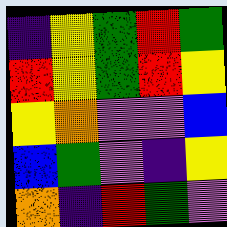[["indigo", "yellow", "green", "red", "green"], ["red", "yellow", "green", "red", "yellow"], ["yellow", "orange", "violet", "violet", "blue"], ["blue", "green", "violet", "indigo", "yellow"], ["orange", "indigo", "red", "green", "violet"]]